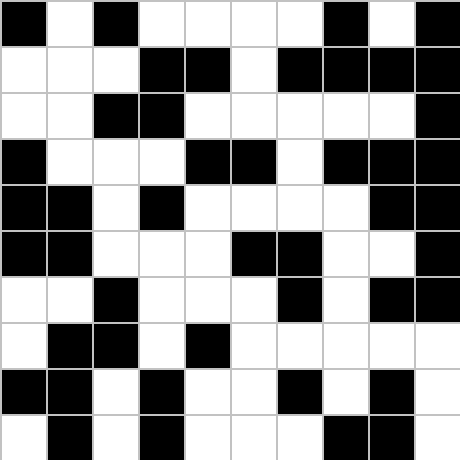[["black", "white", "black", "white", "white", "white", "white", "black", "white", "black"], ["white", "white", "white", "black", "black", "white", "black", "black", "black", "black"], ["white", "white", "black", "black", "white", "white", "white", "white", "white", "black"], ["black", "white", "white", "white", "black", "black", "white", "black", "black", "black"], ["black", "black", "white", "black", "white", "white", "white", "white", "black", "black"], ["black", "black", "white", "white", "white", "black", "black", "white", "white", "black"], ["white", "white", "black", "white", "white", "white", "black", "white", "black", "black"], ["white", "black", "black", "white", "black", "white", "white", "white", "white", "white"], ["black", "black", "white", "black", "white", "white", "black", "white", "black", "white"], ["white", "black", "white", "black", "white", "white", "white", "black", "black", "white"]]